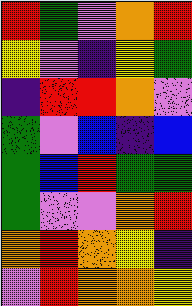[["red", "green", "violet", "orange", "red"], ["yellow", "violet", "indigo", "yellow", "green"], ["indigo", "red", "red", "orange", "violet"], ["green", "violet", "blue", "indigo", "blue"], ["green", "blue", "red", "green", "green"], ["green", "violet", "violet", "orange", "red"], ["orange", "red", "orange", "yellow", "indigo"], ["violet", "red", "orange", "orange", "yellow"]]